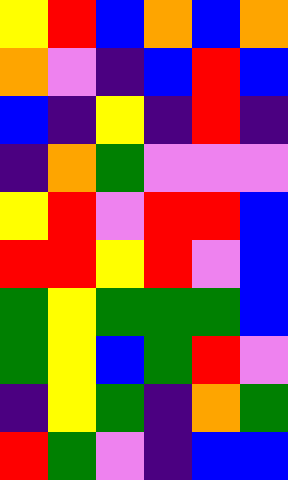[["yellow", "red", "blue", "orange", "blue", "orange"], ["orange", "violet", "indigo", "blue", "red", "blue"], ["blue", "indigo", "yellow", "indigo", "red", "indigo"], ["indigo", "orange", "green", "violet", "violet", "violet"], ["yellow", "red", "violet", "red", "red", "blue"], ["red", "red", "yellow", "red", "violet", "blue"], ["green", "yellow", "green", "green", "green", "blue"], ["green", "yellow", "blue", "green", "red", "violet"], ["indigo", "yellow", "green", "indigo", "orange", "green"], ["red", "green", "violet", "indigo", "blue", "blue"]]